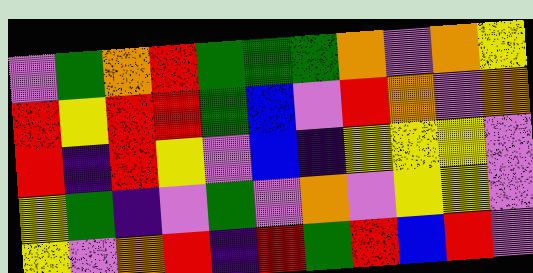[["violet", "green", "orange", "red", "green", "green", "green", "orange", "violet", "orange", "yellow"], ["red", "yellow", "red", "red", "green", "blue", "violet", "red", "orange", "violet", "orange"], ["red", "indigo", "red", "yellow", "violet", "blue", "indigo", "yellow", "yellow", "yellow", "violet"], ["yellow", "green", "indigo", "violet", "green", "violet", "orange", "violet", "yellow", "yellow", "violet"], ["yellow", "violet", "orange", "red", "indigo", "red", "green", "red", "blue", "red", "violet"]]